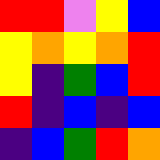[["red", "red", "violet", "yellow", "blue"], ["yellow", "orange", "yellow", "orange", "red"], ["yellow", "indigo", "green", "blue", "red"], ["red", "indigo", "blue", "indigo", "blue"], ["indigo", "blue", "green", "red", "orange"]]